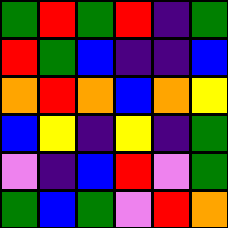[["green", "red", "green", "red", "indigo", "green"], ["red", "green", "blue", "indigo", "indigo", "blue"], ["orange", "red", "orange", "blue", "orange", "yellow"], ["blue", "yellow", "indigo", "yellow", "indigo", "green"], ["violet", "indigo", "blue", "red", "violet", "green"], ["green", "blue", "green", "violet", "red", "orange"]]